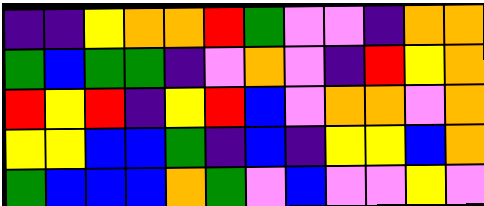[["indigo", "indigo", "yellow", "orange", "orange", "red", "green", "violet", "violet", "indigo", "orange", "orange"], ["green", "blue", "green", "green", "indigo", "violet", "orange", "violet", "indigo", "red", "yellow", "orange"], ["red", "yellow", "red", "indigo", "yellow", "red", "blue", "violet", "orange", "orange", "violet", "orange"], ["yellow", "yellow", "blue", "blue", "green", "indigo", "blue", "indigo", "yellow", "yellow", "blue", "orange"], ["green", "blue", "blue", "blue", "orange", "green", "violet", "blue", "violet", "violet", "yellow", "violet"]]